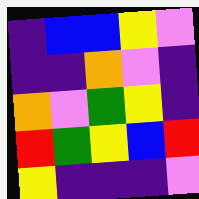[["indigo", "blue", "blue", "yellow", "violet"], ["indigo", "indigo", "orange", "violet", "indigo"], ["orange", "violet", "green", "yellow", "indigo"], ["red", "green", "yellow", "blue", "red"], ["yellow", "indigo", "indigo", "indigo", "violet"]]